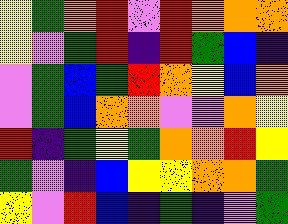[["yellow", "green", "orange", "red", "violet", "red", "orange", "orange", "orange"], ["yellow", "violet", "green", "red", "indigo", "red", "green", "blue", "indigo"], ["violet", "green", "blue", "green", "red", "orange", "yellow", "blue", "orange"], ["violet", "green", "blue", "orange", "orange", "violet", "violet", "orange", "yellow"], ["red", "indigo", "green", "yellow", "green", "orange", "orange", "red", "yellow"], ["green", "violet", "indigo", "blue", "yellow", "yellow", "orange", "orange", "green"], ["yellow", "violet", "red", "blue", "indigo", "green", "indigo", "violet", "green"]]